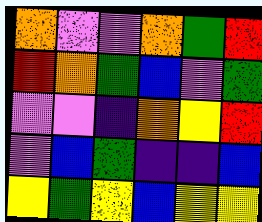[["orange", "violet", "violet", "orange", "green", "red"], ["red", "orange", "green", "blue", "violet", "green"], ["violet", "violet", "indigo", "orange", "yellow", "red"], ["violet", "blue", "green", "indigo", "indigo", "blue"], ["yellow", "green", "yellow", "blue", "yellow", "yellow"]]